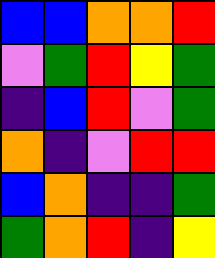[["blue", "blue", "orange", "orange", "red"], ["violet", "green", "red", "yellow", "green"], ["indigo", "blue", "red", "violet", "green"], ["orange", "indigo", "violet", "red", "red"], ["blue", "orange", "indigo", "indigo", "green"], ["green", "orange", "red", "indigo", "yellow"]]